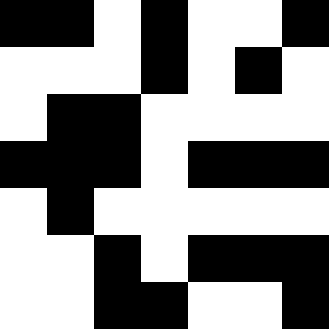[["black", "black", "white", "black", "white", "white", "black"], ["white", "white", "white", "black", "white", "black", "white"], ["white", "black", "black", "white", "white", "white", "white"], ["black", "black", "black", "white", "black", "black", "black"], ["white", "black", "white", "white", "white", "white", "white"], ["white", "white", "black", "white", "black", "black", "black"], ["white", "white", "black", "black", "white", "white", "black"]]